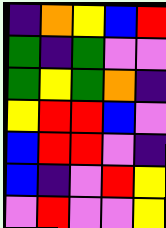[["indigo", "orange", "yellow", "blue", "red"], ["green", "indigo", "green", "violet", "violet"], ["green", "yellow", "green", "orange", "indigo"], ["yellow", "red", "red", "blue", "violet"], ["blue", "red", "red", "violet", "indigo"], ["blue", "indigo", "violet", "red", "yellow"], ["violet", "red", "violet", "violet", "yellow"]]